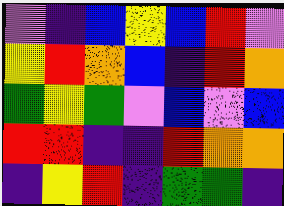[["violet", "indigo", "blue", "yellow", "blue", "red", "violet"], ["yellow", "red", "orange", "blue", "indigo", "red", "orange"], ["green", "yellow", "green", "violet", "blue", "violet", "blue"], ["red", "red", "indigo", "indigo", "red", "orange", "orange"], ["indigo", "yellow", "red", "indigo", "green", "green", "indigo"]]